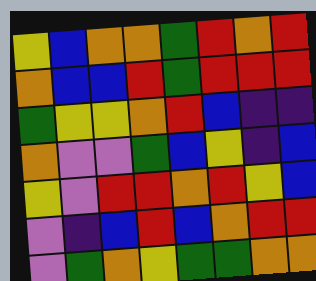[["yellow", "blue", "orange", "orange", "green", "red", "orange", "red"], ["orange", "blue", "blue", "red", "green", "red", "red", "red"], ["green", "yellow", "yellow", "orange", "red", "blue", "indigo", "indigo"], ["orange", "violet", "violet", "green", "blue", "yellow", "indigo", "blue"], ["yellow", "violet", "red", "red", "orange", "red", "yellow", "blue"], ["violet", "indigo", "blue", "red", "blue", "orange", "red", "red"], ["violet", "green", "orange", "yellow", "green", "green", "orange", "orange"]]